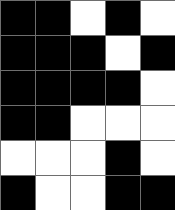[["black", "black", "white", "black", "white"], ["black", "black", "black", "white", "black"], ["black", "black", "black", "black", "white"], ["black", "black", "white", "white", "white"], ["white", "white", "white", "black", "white"], ["black", "white", "white", "black", "black"]]